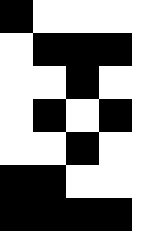[["black", "white", "white", "white", "white"], ["white", "black", "black", "black", "white"], ["white", "white", "black", "white", "white"], ["white", "black", "white", "black", "white"], ["white", "white", "black", "white", "white"], ["black", "black", "white", "white", "white"], ["black", "black", "black", "black", "white"]]